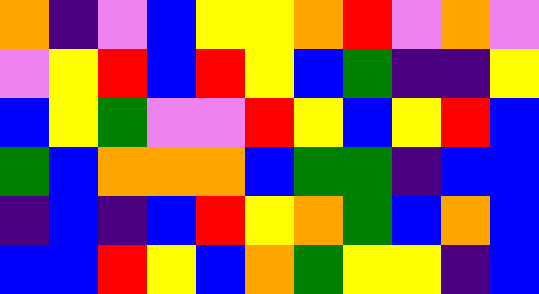[["orange", "indigo", "violet", "blue", "yellow", "yellow", "orange", "red", "violet", "orange", "violet"], ["violet", "yellow", "red", "blue", "red", "yellow", "blue", "green", "indigo", "indigo", "yellow"], ["blue", "yellow", "green", "violet", "violet", "red", "yellow", "blue", "yellow", "red", "blue"], ["green", "blue", "orange", "orange", "orange", "blue", "green", "green", "indigo", "blue", "blue"], ["indigo", "blue", "indigo", "blue", "red", "yellow", "orange", "green", "blue", "orange", "blue"], ["blue", "blue", "red", "yellow", "blue", "orange", "green", "yellow", "yellow", "indigo", "blue"]]